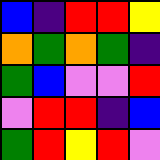[["blue", "indigo", "red", "red", "yellow"], ["orange", "green", "orange", "green", "indigo"], ["green", "blue", "violet", "violet", "red"], ["violet", "red", "red", "indigo", "blue"], ["green", "red", "yellow", "red", "violet"]]